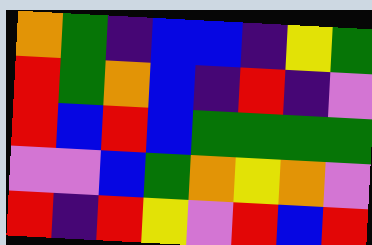[["orange", "green", "indigo", "blue", "blue", "indigo", "yellow", "green"], ["red", "green", "orange", "blue", "indigo", "red", "indigo", "violet"], ["red", "blue", "red", "blue", "green", "green", "green", "green"], ["violet", "violet", "blue", "green", "orange", "yellow", "orange", "violet"], ["red", "indigo", "red", "yellow", "violet", "red", "blue", "red"]]